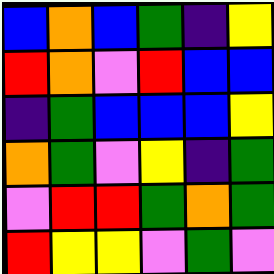[["blue", "orange", "blue", "green", "indigo", "yellow"], ["red", "orange", "violet", "red", "blue", "blue"], ["indigo", "green", "blue", "blue", "blue", "yellow"], ["orange", "green", "violet", "yellow", "indigo", "green"], ["violet", "red", "red", "green", "orange", "green"], ["red", "yellow", "yellow", "violet", "green", "violet"]]